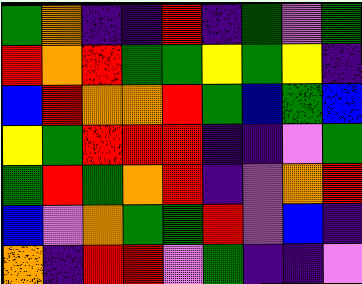[["green", "orange", "indigo", "indigo", "red", "indigo", "green", "violet", "green"], ["red", "orange", "red", "green", "green", "yellow", "green", "yellow", "indigo"], ["blue", "red", "orange", "orange", "red", "green", "blue", "green", "blue"], ["yellow", "green", "red", "red", "red", "indigo", "indigo", "violet", "green"], ["green", "red", "green", "orange", "red", "indigo", "violet", "orange", "red"], ["blue", "violet", "orange", "green", "green", "red", "violet", "blue", "indigo"], ["orange", "indigo", "red", "red", "violet", "green", "indigo", "indigo", "violet"]]